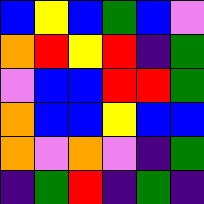[["blue", "yellow", "blue", "green", "blue", "violet"], ["orange", "red", "yellow", "red", "indigo", "green"], ["violet", "blue", "blue", "red", "red", "green"], ["orange", "blue", "blue", "yellow", "blue", "blue"], ["orange", "violet", "orange", "violet", "indigo", "green"], ["indigo", "green", "red", "indigo", "green", "indigo"]]